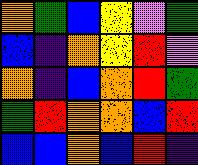[["orange", "green", "blue", "yellow", "violet", "green"], ["blue", "indigo", "orange", "yellow", "red", "violet"], ["orange", "indigo", "blue", "orange", "red", "green"], ["green", "red", "orange", "orange", "blue", "red"], ["blue", "blue", "orange", "blue", "red", "indigo"]]